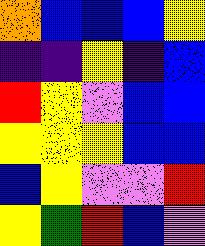[["orange", "blue", "blue", "blue", "yellow"], ["indigo", "indigo", "yellow", "indigo", "blue"], ["red", "yellow", "violet", "blue", "blue"], ["yellow", "yellow", "yellow", "blue", "blue"], ["blue", "yellow", "violet", "violet", "red"], ["yellow", "green", "red", "blue", "violet"]]